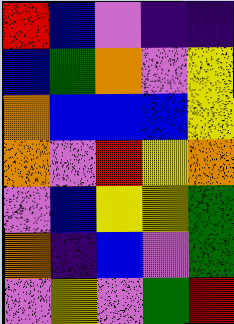[["red", "blue", "violet", "indigo", "indigo"], ["blue", "green", "orange", "violet", "yellow"], ["orange", "blue", "blue", "blue", "yellow"], ["orange", "violet", "red", "yellow", "orange"], ["violet", "blue", "yellow", "yellow", "green"], ["orange", "indigo", "blue", "violet", "green"], ["violet", "yellow", "violet", "green", "red"]]